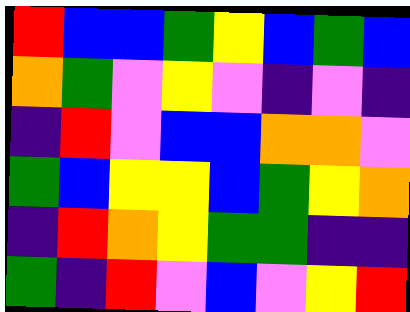[["red", "blue", "blue", "green", "yellow", "blue", "green", "blue"], ["orange", "green", "violet", "yellow", "violet", "indigo", "violet", "indigo"], ["indigo", "red", "violet", "blue", "blue", "orange", "orange", "violet"], ["green", "blue", "yellow", "yellow", "blue", "green", "yellow", "orange"], ["indigo", "red", "orange", "yellow", "green", "green", "indigo", "indigo"], ["green", "indigo", "red", "violet", "blue", "violet", "yellow", "red"]]